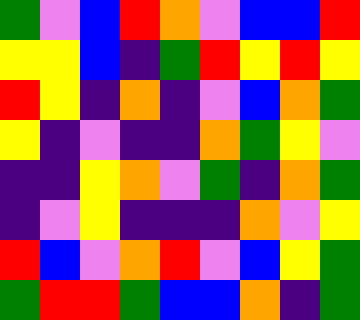[["green", "violet", "blue", "red", "orange", "violet", "blue", "blue", "red"], ["yellow", "yellow", "blue", "indigo", "green", "red", "yellow", "red", "yellow"], ["red", "yellow", "indigo", "orange", "indigo", "violet", "blue", "orange", "green"], ["yellow", "indigo", "violet", "indigo", "indigo", "orange", "green", "yellow", "violet"], ["indigo", "indigo", "yellow", "orange", "violet", "green", "indigo", "orange", "green"], ["indigo", "violet", "yellow", "indigo", "indigo", "indigo", "orange", "violet", "yellow"], ["red", "blue", "violet", "orange", "red", "violet", "blue", "yellow", "green"], ["green", "red", "red", "green", "blue", "blue", "orange", "indigo", "green"]]